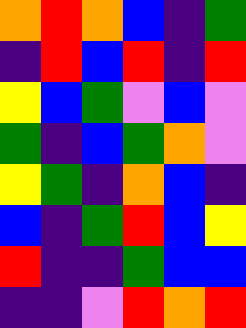[["orange", "red", "orange", "blue", "indigo", "green"], ["indigo", "red", "blue", "red", "indigo", "red"], ["yellow", "blue", "green", "violet", "blue", "violet"], ["green", "indigo", "blue", "green", "orange", "violet"], ["yellow", "green", "indigo", "orange", "blue", "indigo"], ["blue", "indigo", "green", "red", "blue", "yellow"], ["red", "indigo", "indigo", "green", "blue", "blue"], ["indigo", "indigo", "violet", "red", "orange", "red"]]